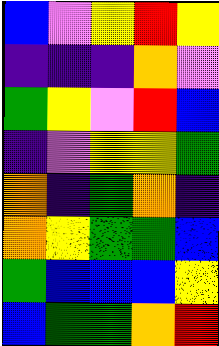[["blue", "violet", "yellow", "red", "yellow"], ["indigo", "indigo", "indigo", "orange", "violet"], ["green", "yellow", "violet", "red", "blue"], ["indigo", "violet", "yellow", "yellow", "green"], ["orange", "indigo", "green", "orange", "indigo"], ["orange", "yellow", "green", "green", "blue"], ["green", "blue", "blue", "blue", "yellow"], ["blue", "green", "green", "orange", "red"]]